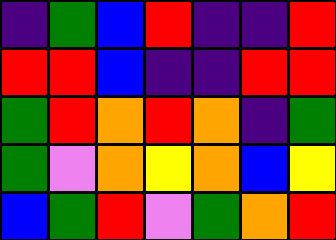[["indigo", "green", "blue", "red", "indigo", "indigo", "red"], ["red", "red", "blue", "indigo", "indigo", "red", "red"], ["green", "red", "orange", "red", "orange", "indigo", "green"], ["green", "violet", "orange", "yellow", "orange", "blue", "yellow"], ["blue", "green", "red", "violet", "green", "orange", "red"]]